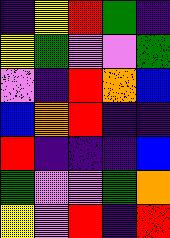[["indigo", "yellow", "red", "green", "indigo"], ["yellow", "green", "violet", "violet", "green"], ["violet", "indigo", "red", "orange", "blue"], ["blue", "orange", "red", "indigo", "indigo"], ["red", "indigo", "indigo", "indigo", "blue"], ["green", "violet", "violet", "green", "orange"], ["yellow", "violet", "red", "indigo", "red"]]